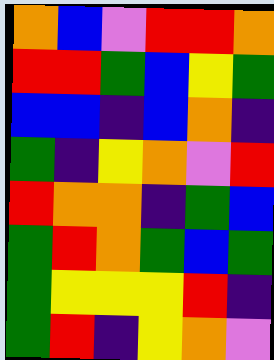[["orange", "blue", "violet", "red", "red", "orange"], ["red", "red", "green", "blue", "yellow", "green"], ["blue", "blue", "indigo", "blue", "orange", "indigo"], ["green", "indigo", "yellow", "orange", "violet", "red"], ["red", "orange", "orange", "indigo", "green", "blue"], ["green", "red", "orange", "green", "blue", "green"], ["green", "yellow", "yellow", "yellow", "red", "indigo"], ["green", "red", "indigo", "yellow", "orange", "violet"]]